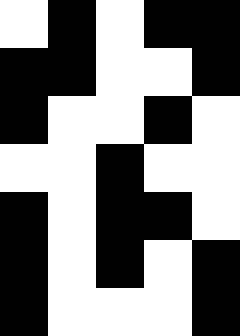[["white", "black", "white", "black", "black"], ["black", "black", "white", "white", "black"], ["black", "white", "white", "black", "white"], ["white", "white", "black", "white", "white"], ["black", "white", "black", "black", "white"], ["black", "white", "black", "white", "black"], ["black", "white", "white", "white", "black"]]